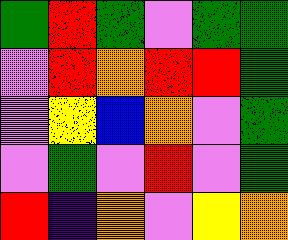[["green", "red", "green", "violet", "green", "green"], ["violet", "red", "orange", "red", "red", "green"], ["violet", "yellow", "blue", "orange", "violet", "green"], ["violet", "green", "violet", "red", "violet", "green"], ["red", "indigo", "orange", "violet", "yellow", "orange"]]